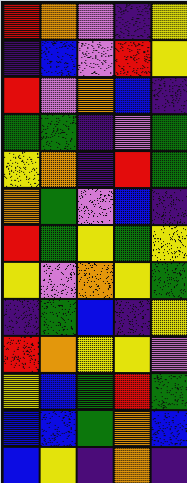[["red", "orange", "violet", "indigo", "yellow"], ["indigo", "blue", "violet", "red", "yellow"], ["red", "violet", "orange", "blue", "indigo"], ["green", "green", "indigo", "violet", "green"], ["yellow", "orange", "indigo", "red", "green"], ["orange", "green", "violet", "blue", "indigo"], ["red", "green", "yellow", "green", "yellow"], ["yellow", "violet", "orange", "yellow", "green"], ["indigo", "green", "blue", "indigo", "yellow"], ["red", "orange", "yellow", "yellow", "violet"], ["yellow", "blue", "green", "red", "green"], ["blue", "blue", "green", "orange", "blue"], ["blue", "yellow", "indigo", "orange", "indigo"]]